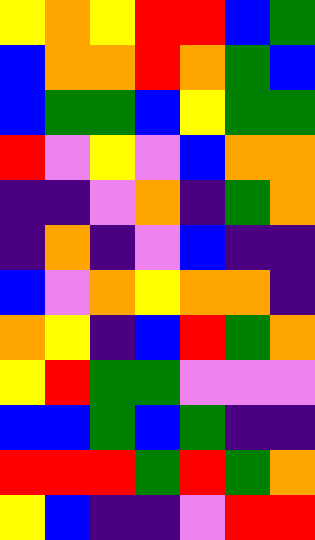[["yellow", "orange", "yellow", "red", "red", "blue", "green"], ["blue", "orange", "orange", "red", "orange", "green", "blue"], ["blue", "green", "green", "blue", "yellow", "green", "green"], ["red", "violet", "yellow", "violet", "blue", "orange", "orange"], ["indigo", "indigo", "violet", "orange", "indigo", "green", "orange"], ["indigo", "orange", "indigo", "violet", "blue", "indigo", "indigo"], ["blue", "violet", "orange", "yellow", "orange", "orange", "indigo"], ["orange", "yellow", "indigo", "blue", "red", "green", "orange"], ["yellow", "red", "green", "green", "violet", "violet", "violet"], ["blue", "blue", "green", "blue", "green", "indigo", "indigo"], ["red", "red", "red", "green", "red", "green", "orange"], ["yellow", "blue", "indigo", "indigo", "violet", "red", "red"]]